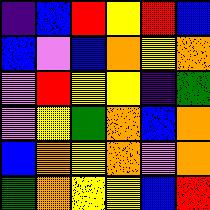[["indigo", "blue", "red", "yellow", "red", "blue"], ["blue", "violet", "blue", "orange", "yellow", "orange"], ["violet", "red", "yellow", "yellow", "indigo", "green"], ["violet", "yellow", "green", "orange", "blue", "orange"], ["blue", "orange", "yellow", "orange", "violet", "orange"], ["green", "orange", "yellow", "yellow", "blue", "red"]]